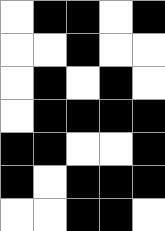[["white", "black", "black", "white", "black"], ["white", "white", "black", "white", "white"], ["white", "black", "white", "black", "white"], ["white", "black", "black", "black", "black"], ["black", "black", "white", "white", "black"], ["black", "white", "black", "black", "black"], ["white", "white", "black", "black", "white"]]